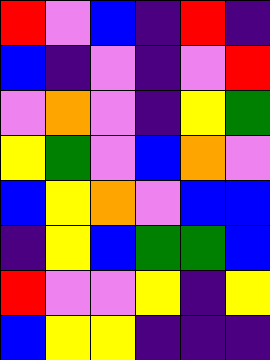[["red", "violet", "blue", "indigo", "red", "indigo"], ["blue", "indigo", "violet", "indigo", "violet", "red"], ["violet", "orange", "violet", "indigo", "yellow", "green"], ["yellow", "green", "violet", "blue", "orange", "violet"], ["blue", "yellow", "orange", "violet", "blue", "blue"], ["indigo", "yellow", "blue", "green", "green", "blue"], ["red", "violet", "violet", "yellow", "indigo", "yellow"], ["blue", "yellow", "yellow", "indigo", "indigo", "indigo"]]